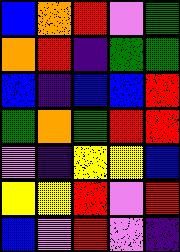[["blue", "orange", "red", "violet", "green"], ["orange", "red", "indigo", "green", "green"], ["blue", "indigo", "blue", "blue", "red"], ["green", "orange", "green", "red", "red"], ["violet", "indigo", "yellow", "yellow", "blue"], ["yellow", "yellow", "red", "violet", "red"], ["blue", "violet", "red", "violet", "indigo"]]